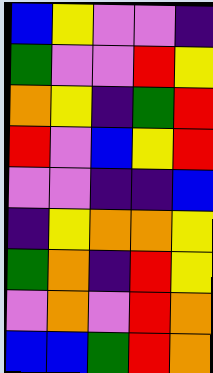[["blue", "yellow", "violet", "violet", "indigo"], ["green", "violet", "violet", "red", "yellow"], ["orange", "yellow", "indigo", "green", "red"], ["red", "violet", "blue", "yellow", "red"], ["violet", "violet", "indigo", "indigo", "blue"], ["indigo", "yellow", "orange", "orange", "yellow"], ["green", "orange", "indigo", "red", "yellow"], ["violet", "orange", "violet", "red", "orange"], ["blue", "blue", "green", "red", "orange"]]